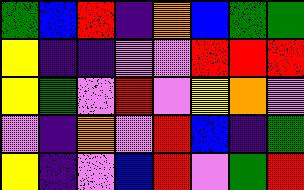[["green", "blue", "red", "indigo", "orange", "blue", "green", "green"], ["yellow", "indigo", "indigo", "violet", "violet", "red", "red", "red"], ["yellow", "green", "violet", "red", "violet", "yellow", "orange", "violet"], ["violet", "indigo", "orange", "violet", "red", "blue", "indigo", "green"], ["yellow", "indigo", "violet", "blue", "red", "violet", "green", "red"]]